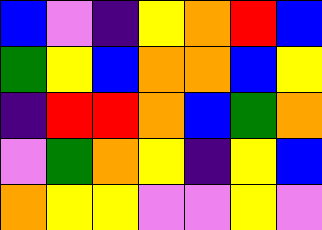[["blue", "violet", "indigo", "yellow", "orange", "red", "blue"], ["green", "yellow", "blue", "orange", "orange", "blue", "yellow"], ["indigo", "red", "red", "orange", "blue", "green", "orange"], ["violet", "green", "orange", "yellow", "indigo", "yellow", "blue"], ["orange", "yellow", "yellow", "violet", "violet", "yellow", "violet"]]